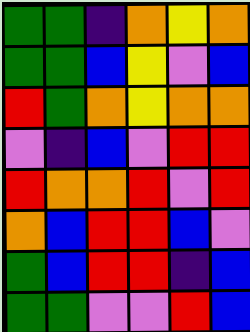[["green", "green", "indigo", "orange", "yellow", "orange"], ["green", "green", "blue", "yellow", "violet", "blue"], ["red", "green", "orange", "yellow", "orange", "orange"], ["violet", "indigo", "blue", "violet", "red", "red"], ["red", "orange", "orange", "red", "violet", "red"], ["orange", "blue", "red", "red", "blue", "violet"], ["green", "blue", "red", "red", "indigo", "blue"], ["green", "green", "violet", "violet", "red", "blue"]]